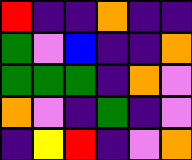[["red", "indigo", "indigo", "orange", "indigo", "indigo"], ["green", "violet", "blue", "indigo", "indigo", "orange"], ["green", "green", "green", "indigo", "orange", "violet"], ["orange", "violet", "indigo", "green", "indigo", "violet"], ["indigo", "yellow", "red", "indigo", "violet", "orange"]]